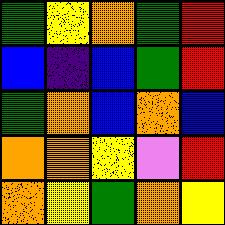[["green", "yellow", "orange", "green", "red"], ["blue", "indigo", "blue", "green", "red"], ["green", "orange", "blue", "orange", "blue"], ["orange", "orange", "yellow", "violet", "red"], ["orange", "yellow", "green", "orange", "yellow"]]